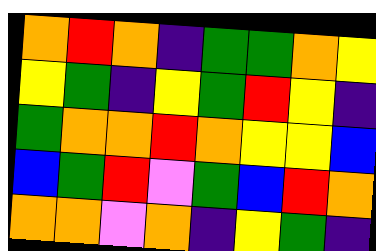[["orange", "red", "orange", "indigo", "green", "green", "orange", "yellow"], ["yellow", "green", "indigo", "yellow", "green", "red", "yellow", "indigo"], ["green", "orange", "orange", "red", "orange", "yellow", "yellow", "blue"], ["blue", "green", "red", "violet", "green", "blue", "red", "orange"], ["orange", "orange", "violet", "orange", "indigo", "yellow", "green", "indigo"]]